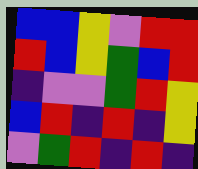[["blue", "blue", "yellow", "violet", "red", "red"], ["red", "blue", "yellow", "green", "blue", "red"], ["indigo", "violet", "violet", "green", "red", "yellow"], ["blue", "red", "indigo", "red", "indigo", "yellow"], ["violet", "green", "red", "indigo", "red", "indigo"]]